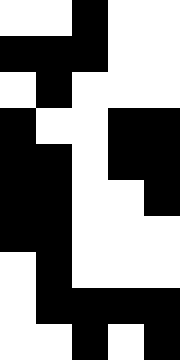[["white", "white", "black", "white", "white"], ["black", "black", "black", "white", "white"], ["white", "black", "white", "white", "white"], ["black", "white", "white", "black", "black"], ["black", "black", "white", "black", "black"], ["black", "black", "white", "white", "black"], ["black", "black", "white", "white", "white"], ["white", "black", "white", "white", "white"], ["white", "black", "black", "black", "black"], ["white", "white", "black", "white", "black"]]